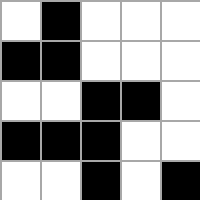[["white", "black", "white", "white", "white"], ["black", "black", "white", "white", "white"], ["white", "white", "black", "black", "white"], ["black", "black", "black", "white", "white"], ["white", "white", "black", "white", "black"]]